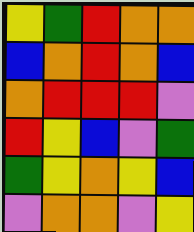[["yellow", "green", "red", "orange", "orange"], ["blue", "orange", "red", "orange", "blue"], ["orange", "red", "red", "red", "violet"], ["red", "yellow", "blue", "violet", "green"], ["green", "yellow", "orange", "yellow", "blue"], ["violet", "orange", "orange", "violet", "yellow"]]